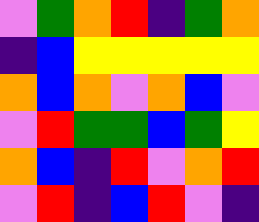[["violet", "green", "orange", "red", "indigo", "green", "orange"], ["indigo", "blue", "yellow", "yellow", "yellow", "yellow", "yellow"], ["orange", "blue", "orange", "violet", "orange", "blue", "violet"], ["violet", "red", "green", "green", "blue", "green", "yellow"], ["orange", "blue", "indigo", "red", "violet", "orange", "red"], ["violet", "red", "indigo", "blue", "red", "violet", "indigo"]]